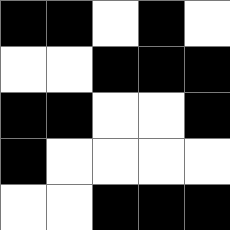[["black", "black", "white", "black", "white"], ["white", "white", "black", "black", "black"], ["black", "black", "white", "white", "black"], ["black", "white", "white", "white", "white"], ["white", "white", "black", "black", "black"]]